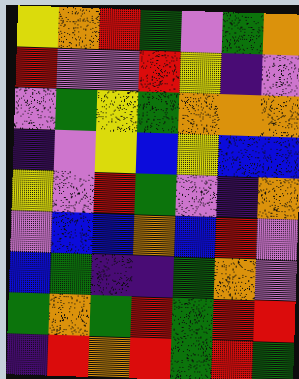[["yellow", "orange", "red", "green", "violet", "green", "orange"], ["red", "violet", "violet", "red", "yellow", "indigo", "violet"], ["violet", "green", "yellow", "green", "orange", "orange", "orange"], ["indigo", "violet", "yellow", "blue", "yellow", "blue", "blue"], ["yellow", "violet", "red", "green", "violet", "indigo", "orange"], ["violet", "blue", "blue", "orange", "blue", "red", "violet"], ["blue", "green", "indigo", "indigo", "green", "orange", "violet"], ["green", "orange", "green", "red", "green", "red", "red"], ["indigo", "red", "orange", "red", "green", "red", "green"]]